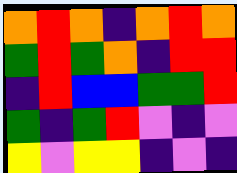[["orange", "red", "orange", "indigo", "orange", "red", "orange"], ["green", "red", "green", "orange", "indigo", "red", "red"], ["indigo", "red", "blue", "blue", "green", "green", "red"], ["green", "indigo", "green", "red", "violet", "indigo", "violet"], ["yellow", "violet", "yellow", "yellow", "indigo", "violet", "indigo"]]